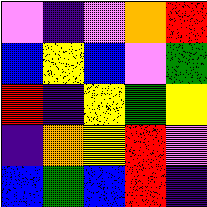[["violet", "indigo", "violet", "orange", "red"], ["blue", "yellow", "blue", "violet", "green"], ["red", "indigo", "yellow", "green", "yellow"], ["indigo", "orange", "yellow", "red", "violet"], ["blue", "green", "blue", "red", "indigo"]]